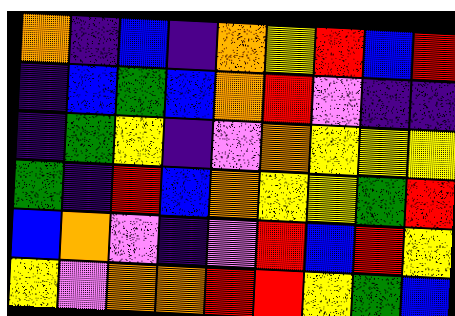[["orange", "indigo", "blue", "indigo", "orange", "yellow", "red", "blue", "red"], ["indigo", "blue", "green", "blue", "orange", "red", "violet", "indigo", "indigo"], ["indigo", "green", "yellow", "indigo", "violet", "orange", "yellow", "yellow", "yellow"], ["green", "indigo", "red", "blue", "orange", "yellow", "yellow", "green", "red"], ["blue", "orange", "violet", "indigo", "violet", "red", "blue", "red", "yellow"], ["yellow", "violet", "orange", "orange", "red", "red", "yellow", "green", "blue"]]